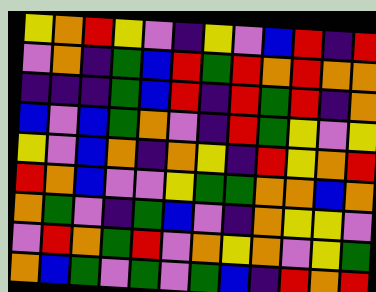[["yellow", "orange", "red", "yellow", "violet", "indigo", "yellow", "violet", "blue", "red", "indigo", "red"], ["violet", "orange", "indigo", "green", "blue", "red", "green", "red", "orange", "red", "orange", "orange"], ["indigo", "indigo", "indigo", "green", "blue", "red", "indigo", "red", "green", "red", "indigo", "orange"], ["blue", "violet", "blue", "green", "orange", "violet", "indigo", "red", "green", "yellow", "violet", "yellow"], ["yellow", "violet", "blue", "orange", "indigo", "orange", "yellow", "indigo", "red", "yellow", "orange", "red"], ["red", "orange", "blue", "violet", "violet", "yellow", "green", "green", "orange", "orange", "blue", "orange"], ["orange", "green", "violet", "indigo", "green", "blue", "violet", "indigo", "orange", "yellow", "yellow", "violet"], ["violet", "red", "orange", "green", "red", "violet", "orange", "yellow", "orange", "violet", "yellow", "green"], ["orange", "blue", "green", "violet", "green", "violet", "green", "blue", "indigo", "red", "orange", "red"]]